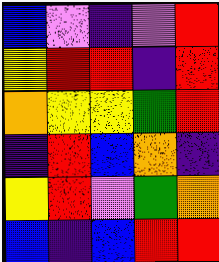[["blue", "violet", "indigo", "violet", "red"], ["yellow", "red", "red", "indigo", "red"], ["orange", "yellow", "yellow", "green", "red"], ["indigo", "red", "blue", "orange", "indigo"], ["yellow", "red", "violet", "green", "orange"], ["blue", "indigo", "blue", "red", "red"]]